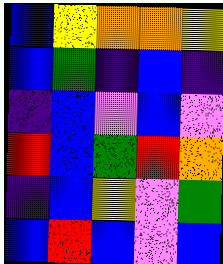[["blue", "yellow", "orange", "orange", "yellow"], ["blue", "green", "indigo", "blue", "indigo"], ["indigo", "blue", "violet", "blue", "violet"], ["red", "blue", "green", "red", "orange"], ["indigo", "blue", "yellow", "violet", "green"], ["blue", "red", "blue", "violet", "blue"]]